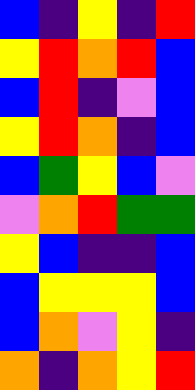[["blue", "indigo", "yellow", "indigo", "red"], ["yellow", "red", "orange", "red", "blue"], ["blue", "red", "indigo", "violet", "blue"], ["yellow", "red", "orange", "indigo", "blue"], ["blue", "green", "yellow", "blue", "violet"], ["violet", "orange", "red", "green", "green"], ["yellow", "blue", "indigo", "indigo", "blue"], ["blue", "yellow", "yellow", "yellow", "blue"], ["blue", "orange", "violet", "yellow", "indigo"], ["orange", "indigo", "orange", "yellow", "red"]]